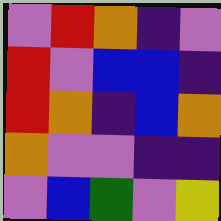[["violet", "red", "orange", "indigo", "violet"], ["red", "violet", "blue", "blue", "indigo"], ["red", "orange", "indigo", "blue", "orange"], ["orange", "violet", "violet", "indigo", "indigo"], ["violet", "blue", "green", "violet", "yellow"]]